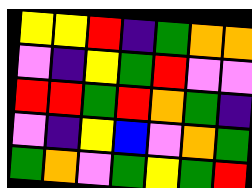[["yellow", "yellow", "red", "indigo", "green", "orange", "orange"], ["violet", "indigo", "yellow", "green", "red", "violet", "violet"], ["red", "red", "green", "red", "orange", "green", "indigo"], ["violet", "indigo", "yellow", "blue", "violet", "orange", "green"], ["green", "orange", "violet", "green", "yellow", "green", "red"]]